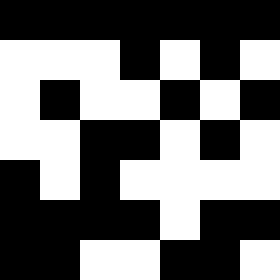[["black", "black", "black", "black", "black", "black", "black"], ["white", "white", "white", "black", "white", "black", "white"], ["white", "black", "white", "white", "black", "white", "black"], ["white", "white", "black", "black", "white", "black", "white"], ["black", "white", "black", "white", "white", "white", "white"], ["black", "black", "black", "black", "white", "black", "black"], ["black", "black", "white", "white", "black", "black", "white"]]